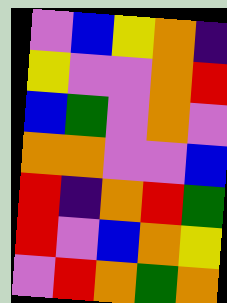[["violet", "blue", "yellow", "orange", "indigo"], ["yellow", "violet", "violet", "orange", "red"], ["blue", "green", "violet", "orange", "violet"], ["orange", "orange", "violet", "violet", "blue"], ["red", "indigo", "orange", "red", "green"], ["red", "violet", "blue", "orange", "yellow"], ["violet", "red", "orange", "green", "orange"]]